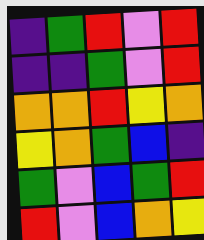[["indigo", "green", "red", "violet", "red"], ["indigo", "indigo", "green", "violet", "red"], ["orange", "orange", "red", "yellow", "orange"], ["yellow", "orange", "green", "blue", "indigo"], ["green", "violet", "blue", "green", "red"], ["red", "violet", "blue", "orange", "yellow"]]